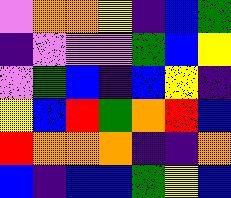[["violet", "orange", "orange", "yellow", "indigo", "blue", "green"], ["indigo", "violet", "violet", "violet", "green", "blue", "yellow"], ["violet", "green", "blue", "indigo", "blue", "yellow", "indigo"], ["yellow", "blue", "red", "green", "orange", "red", "blue"], ["red", "orange", "orange", "orange", "indigo", "indigo", "orange"], ["blue", "indigo", "blue", "blue", "green", "yellow", "blue"]]